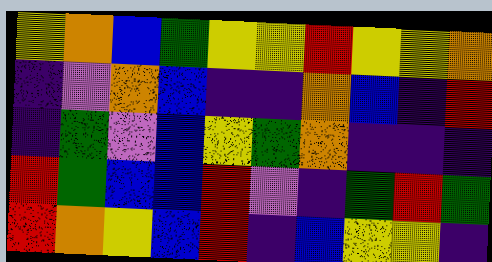[["yellow", "orange", "blue", "green", "yellow", "yellow", "red", "yellow", "yellow", "orange"], ["indigo", "violet", "orange", "blue", "indigo", "indigo", "orange", "blue", "indigo", "red"], ["indigo", "green", "violet", "blue", "yellow", "green", "orange", "indigo", "indigo", "indigo"], ["red", "green", "blue", "blue", "red", "violet", "indigo", "green", "red", "green"], ["red", "orange", "yellow", "blue", "red", "indigo", "blue", "yellow", "yellow", "indigo"]]